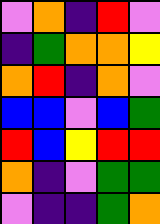[["violet", "orange", "indigo", "red", "violet"], ["indigo", "green", "orange", "orange", "yellow"], ["orange", "red", "indigo", "orange", "violet"], ["blue", "blue", "violet", "blue", "green"], ["red", "blue", "yellow", "red", "red"], ["orange", "indigo", "violet", "green", "green"], ["violet", "indigo", "indigo", "green", "orange"]]